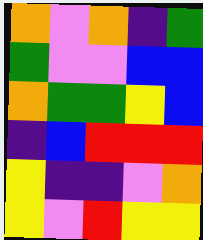[["orange", "violet", "orange", "indigo", "green"], ["green", "violet", "violet", "blue", "blue"], ["orange", "green", "green", "yellow", "blue"], ["indigo", "blue", "red", "red", "red"], ["yellow", "indigo", "indigo", "violet", "orange"], ["yellow", "violet", "red", "yellow", "yellow"]]